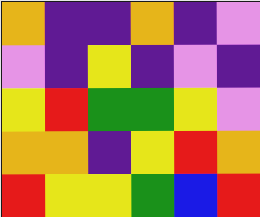[["orange", "indigo", "indigo", "orange", "indigo", "violet"], ["violet", "indigo", "yellow", "indigo", "violet", "indigo"], ["yellow", "red", "green", "green", "yellow", "violet"], ["orange", "orange", "indigo", "yellow", "red", "orange"], ["red", "yellow", "yellow", "green", "blue", "red"]]